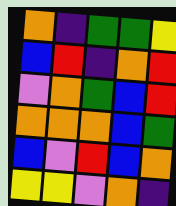[["orange", "indigo", "green", "green", "yellow"], ["blue", "red", "indigo", "orange", "red"], ["violet", "orange", "green", "blue", "red"], ["orange", "orange", "orange", "blue", "green"], ["blue", "violet", "red", "blue", "orange"], ["yellow", "yellow", "violet", "orange", "indigo"]]